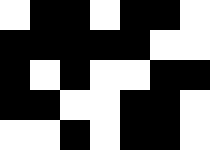[["white", "black", "black", "white", "black", "black", "white"], ["black", "black", "black", "black", "black", "white", "white"], ["black", "white", "black", "white", "white", "black", "black"], ["black", "black", "white", "white", "black", "black", "white"], ["white", "white", "black", "white", "black", "black", "white"]]